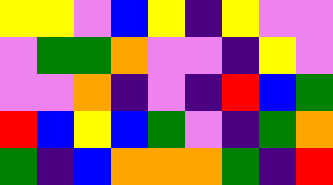[["yellow", "yellow", "violet", "blue", "yellow", "indigo", "yellow", "violet", "violet"], ["violet", "green", "green", "orange", "violet", "violet", "indigo", "yellow", "violet"], ["violet", "violet", "orange", "indigo", "violet", "indigo", "red", "blue", "green"], ["red", "blue", "yellow", "blue", "green", "violet", "indigo", "green", "orange"], ["green", "indigo", "blue", "orange", "orange", "orange", "green", "indigo", "red"]]